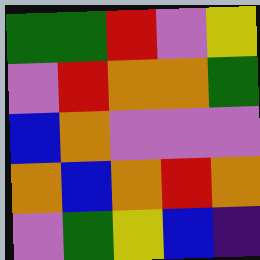[["green", "green", "red", "violet", "yellow"], ["violet", "red", "orange", "orange", "green"], ["blue", "orange", "violet", "violet", "violet"], ["orange", "blue", "orange", "red", "orange"], ["violet", "green", "yellow", "blue", "indigo"]]